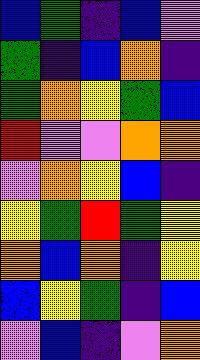[["blue", "green", "indigo", "blue", "violet"], ["green", "indigo", "blue", "orange", "indigo"], ["green", "orange", "yellow", "green", "blue"], ["red", "violet", "violet", "orange", "orange"], ["violet", "orange", "yellow", "blue", "indigo"], ["yellow", "green", "red", "green", "yellow"], ["orange", "blue", "orange", "indigo", "yellow"], ["blue", "yellow", "green", "indigo", "blue"], ["violet", "blue", "indigo", "violet", "orange"]]